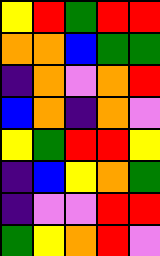[["yellow", "red", "green", "red", "red"], ["orange", "orange", "blue", "green", "green"], ["indigo", "orange", "violet", "orange", "red"], ["blue", "orange", "indigo", "orange", "violet"], ["yellow", "green", "red", "red", "yellow"], ["indigo", "blue", "yellow", "orange", "green"], ["indigo", "violet", "violet", "red", "red"], ["green", "yellow", "orange", "red", "violet"]]